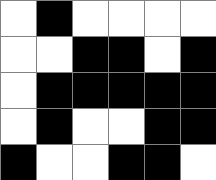[["white", "black", "white", "white", "white", "white"], ["white", "white", "black", "black", "white", "black"], ["white", "black", "black", "black", "black", "black"], ["white", "black", "white", "white", "black", "black"], ["black", "white", "white", "black", "black", "white"]]